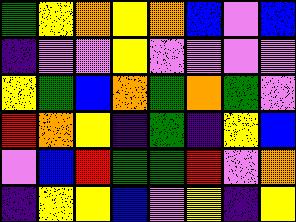[["green", "yellow", "orange", "yellow", "orange", "blue", "violet", "blue"], ["indigo", "violet", "violet", "yellow", "violet", "violet", "violet", "violet"], ["yellow", "green", "blue", "orange", "green", "orange", "green", "violet"], ["red", "orange", "yellow", "indigo", "green", "indigo", "yellow", "blue"], ["violet", "blue", "red", "green", "green", "red", "violet", "orange"], ["indigo", "yellow", "yellow", "blue", "violet", "yellow", "indigo", "yellow"]]